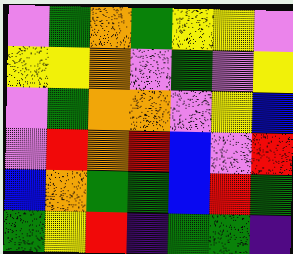[["violet", "green", "orange", "green", "yellow", "yellow", "violet"], ["yellow", "yellow", "orange", "violet", "green", "violet", "yellow"], ["violet", "green", "orange", "orange", "violet", "yellow", "blue"], ["violet", "red", "orange", "red", "blue", "violet", "red"], ["blue", "orange", "green", "green", "blue", "red", "green"], ["green", "yellow", "red", "indigo", "green", "green", "indigo"]]